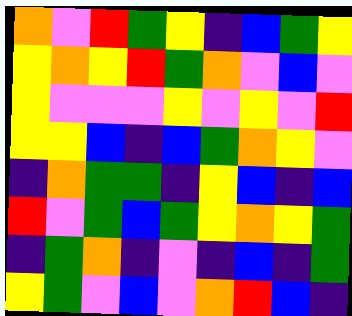[["orange", "violet", "red", "green", "yellow", "indigo", "blue", "green", "yellow"], ["yellow", "orange", "yellow", "red", "green", "orange", "violet", "blue", "violet"], ["yellow", "violet", "violet", "violet", "yellow", "violet", "yellow", "violet", "red"], ["yellow", "yellow", "blue", "indigo", "blue", "green", "orange", "yellow", "violet"], ["indigo", "orange", "green", "green", "indigo", "yellow", "blue", "indigo", "blue"], ["red", "violet", "green", "blue", "green", "yellow", "orange", "yellow", "green"], ["indigo", "green", "orange", "indigo", "violet", "indigo", "blue", "indigo", "green"], ["yellow", "green", "violet", "blue", "violet", "orange", "red", "blue", "indigo"]]